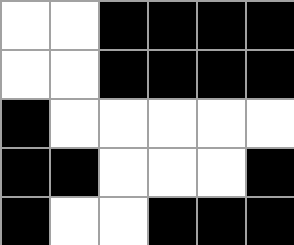[["white", "white", "black", "black", "black", "black"], ["white", "white", "black", "black", "black", "black"], ["black", "white", "white", "white", "white", "white"], ["black", "black", "white", "white", "white", "black"], ["black", "white", "white", "black", "black", "black"]]